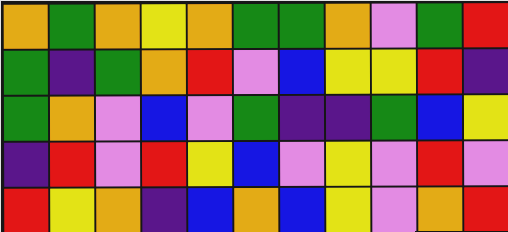[["orange", "green", "orange", "yellow", "orange", "green", "green", "orange", "violet", "green", "red"], ["green", "indigo", "green", "orange", "red", "violet", "blue", "yellow", "yellow", "red", "indigo"], ["green", "orange", "violet", "blue", "violet", "green", "indigo", "indigo", "green", "blue", "yellow"], ["indigo", "red", "violet", "red", "yellow", "blue", "violet", "yellow", "violet", "red", "violet"], ["red", "yellow", "orange", "indigo", "blue", "orange", "blue", "yellow", "violet", "orange", "red"]]